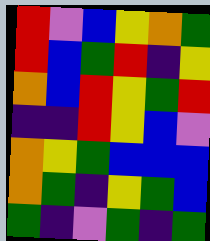[["red", "violet", "blue", "yellow", "orange", "green"], ["red", "blue", "green", "red", "indigo", "yellow"], ["orange", "blue", "red", "yellow", "green", "red"], ["indigo", "indigo", "red", "yellow", "blue", "violet"], ["orange", "yellow", "green", "blue", "blue", "blue"], ["orange", "green", "indigo", "yellow", "green", "blue"], ["green", "indigo", "violet", "green", "indigo", "green"]]